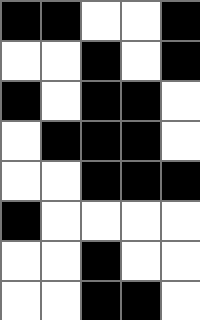[["black", "black", "white", "white", "black"], ["white", "white", "black", "white", "black"], ["black", "white", "black", "black", "white"], ["white", "black", "black", "black", "white"], ["white", "white", "black", "black", "black"], ["black", "white", "white", "white", "white"], ["white", "white", "black", "white", "white"], ["white", "white", "black", "black", "white"]]